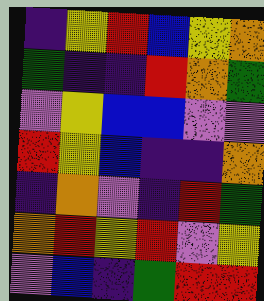[["indigo", "yellow", "red", "blue", "yellow", "orange"], ["green", "indigo", "indigo", "red", "orange", "green"], ["violet", "yellow", "blue", "blue", "violet", "violet"], ["red", "yellow", "blue", "indigo", "indigo", "orange"], ["indigo", "orange", "violet", "indigo", "red", "green"], ["orange", "red", "yellow", "red", "violet", "yellow"], ["violet", "blue", "indigo", "green", "red", "red"]]